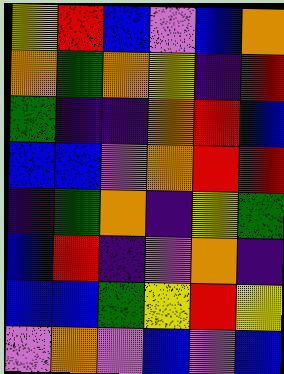[["yellow", "red", "blue", "violet", "blue", "orange"], ["orange", "green", "orange", "yellow", "indigo", "red"], ["green", "indigo", "indigo", "orange", "red", "blue"], ["blue", "blue", "violet", "orange", "red", "red"], ["indigo", "green", "orange", "indigo", "yellow", "green"], ["blue", "red", "indigo", "violet", "orange", "indigo"], ["blue", "blue", "green", "yellow", "red", "yellow"], ["violet", "orange", "violet", "blue", "violet", "blue"]]